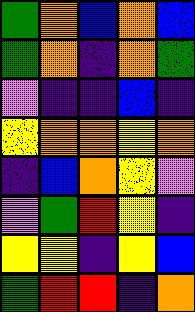[["green", "orange", "blue", "orange", "blue"], ["green", "orange", "indigo", "orange", "green"], ["violet", "indigo", "indigo", "blue", "indigo"], ["yellow", "orange", "orange", "yellow", "orange"], ["indigo", "blue", "orange", "yellow", "violet"], ["violet", "green", "red", "yellow", "indigo"], ["yellow", "yellow", "indigo", "yellow", "blue"], ["green", "red", "red", "indigo", "orange"]]